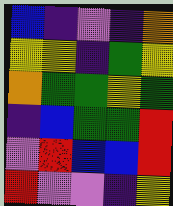[["blue", "indigo", "violet", "indigo", "orange"], ["yellow", "yellow", "indigo", "green", "yellow"], ["orange", "green", "green", "yellow", "green"], ["indigo", "blue", "green", "green", "red"], ["violet", "red", "blue", "blue", "red"], ["red", "violet", "violet", "indigo", "yellow"]]